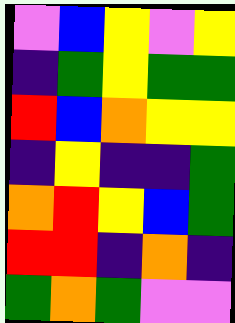[["violet", "blue", "yellow", "violet", "yellow"], ["indigo", "green", "yellow", "green", "green"], ["red", "blue", "orange", "yellow", "yellow"], ["indigo", "yellow", "indigo", "indigo", "green"], ["orange", "red", "yellow", "blue", "green"], ["red", "red", "indigo", "orange", "indigo"], ["green", "orange", "green", "violet", "violet"]]